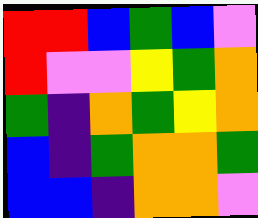[["red", "red", "blue", "green", "blue", "violet"], ["red", "violet", "violet", "yellow", "green", "orange"], ["green", "indigo", "orange", "green", "yellow", "orange"], ["blue", "indigo", "green", "orange", "orange", "green"], ["blue", "blue", "indigo", "orange", "orange", "violet"]]